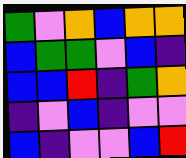[["green", "violet", "orange", "blue", "orange", "orange"], ["blue", "green", "green", "violet", "blue", "indigo"], ["blue", "blue", "red", "indigo", "green", "orange"], ["indigo", "violet", "blue", "indigo", "violet", "violet"], ["blue", "indigo", "violet", "violet", "blue", "red"]]